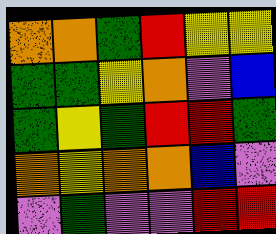[["orange", "orange", "green", "red", "yellow", "yellow"], ["green", "green", "yellow", "orange", "violet", "blue"], ["green", "yellow", "green", "red", "red", "green"], ["orange", "yellow", "orange", "orange", "blue", "violet"], ["violet", "green", "violet", "violet", "red", "red"]]